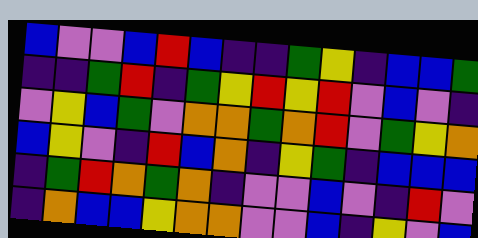[["blue", "violet", "violet", "blue", "red", "blue", "indigo", "indigo", "green", "yellow", "indigo", "blue", "blue", "green"], ["indigo", "indigo", "green", "red", "indigo", "green", "yellow", "red", "yellow", "red", "violet", "blue", "violet", "indigo"], ["violet", "yellow", "blue", "green", "violet", "orange", "orange", "green", "orange", "red", "violet", "green", "yellow", "orange"], ["blue", "yellow", "violet", "indigo", "red", "blue", "orange", "indigo", "yellow", "green", "indigo", "blue", "blue", "blue"], ["indigo", "green", "red", "orange", "green", "orange", "indigo", "violet", "violet", "blue", "violet", "indigo", "red", "violet"], ["indigo", "orange", "blue", "blue", "yellow", "orange", "orange", "violet", "violet", "blue", "indigo", "yellow", "violet", "blue"]]